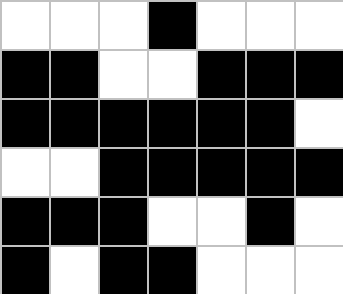[["white", "white", "white", "black", "white", "white", "white"], ["black", "black", "white", "white", "black", "black", "black"], ["black", "black", "black", "black", "black", "black", "white"], ["white", "white", "black", "black", "black", "black", "black"], ["black", "black", "black", "white", "white", "black", "white"], ["black", "white", "black", "black", "white", "white", "white"]]